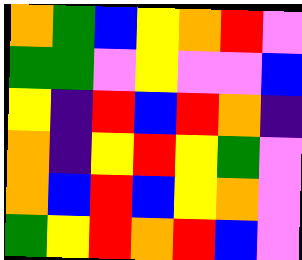[["orange", "green", "blue", "yellow", "orange", "red", "violet"], ["green", "green", "violet", "yellow", "violet", "violet", "blue"], ["yellow", "indigo", "red", "blue", "red", "orange", "indigo"], ["orange", "indigo", "yellow", "red", "yellow", "green", "violet"], ["orange", "blue", "red", "blue", "yellow", "orange", "violet"], ["green", "yellow", "red", "orange", "red", "blue", "violet"]]